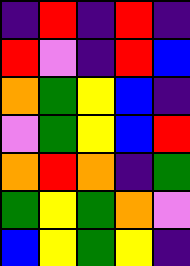[["indigo", "red", "indigo", "red", "indigo"], ["red", "violet", "indigo", "red", "blue"], ["orange", "green", "yellow", "blue", "indigo"], ["violet", "green", "yellow", "blue", "red"], ["orange", "red", "orange", "indigo", "green"], ["green", "yellow", "green", "orange", "violet"], ["blue", "yellow", "green", "yellow", "indigo"]]